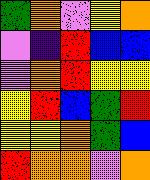[["green", "orange", "violet", "yellow", "orange"], ["violet", "indigo", "red", "blue", "blue"], ["violet", "orange", "red", "yellow", "yellow"], ["yellow", "red", "blue", "green", "red"], ["yellow", "yellow", "orange", "green", "blue"], ["red", "orange", "orange", "violet", "orange"]]